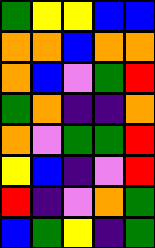[["green", "yellow", "yellow", "blue", "blue"], ["orange", "orange", "blue", "orange", "orange"], ["orange", "blue", "violet", "green", "red"], ["green", "orange", "indigo", "indigo", "orange"], ["orange", "violet", "green", "green", "red"], ["yellow", "blue", "indigo", "violet", "red"], ["red", "indigo", "violet", "orange", "green"], ["blue", "green", "yellow", "indigo", "green"]]